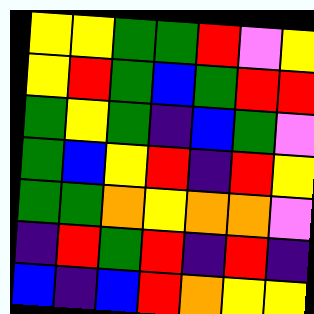[["yellow", "yellow", "green", "green", "red", "violet", "yellow"], ["yellow", "red", "green", "blue", "green", "red", "red"], ["green", "yellow", "green", "indigo", "blue", "green", "violet"], ["green", "blue", "yellow", "red", "indigo", "red", "yellow"], ["green", "green", "orange", "yellow", "orange", "orange", "violet"], ["indigo", "red", "green", "red", "indigo", "red", "indigo"], ["blue", "indigo", "blue", "red", "orange", "yellow", "yellow"]]